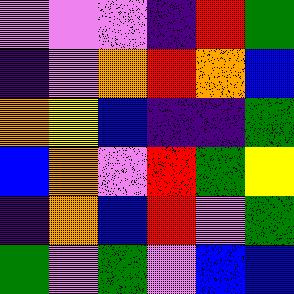[["violet", "violet", "violet", "indigo", "red", "green"], ["indigo", "violet", "orange", "red", "orange", "blue"], ["orange", "yellow", "blue", "indigo", "indigo", "green"], ["blue", "orange", "violet", "red", "green", "yellow"], ["indigo", "orange", "blue", "red", "violet", "green"], ["green", "violet", "green", "violet", "blue", "blue"]]